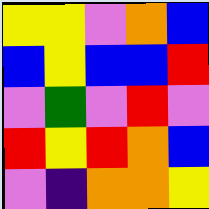[["yellow", "yellow", "violet", "orange", "blue"], ["blue", "yellow", "blue", "blue", "red"], ["violet", "green", "violet", "red", "violet"], ["red", "yellow", "red", "orange", "blue"], ["violet", "indigo", "orange", "orange", "yellow"]]